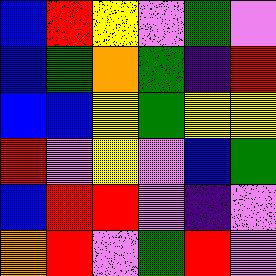[["blue", "red", "yellow", "violet", "green", "violet"], ["blue", "green", "orange", "green", "indigo", "red"], ["blue", "blue", "yellow", "green", "yellow", "yellow"], ["red", "violet", "yellow", "violet", "blue", "green"], ["blue", "red", "red", "violet", "indigo", "violet"], ["orange", "red", "violet", "green", "red", "violet"]]